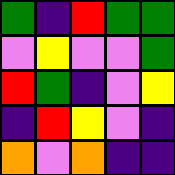[["green", "indigo", "red", "green", "green"], ["violet", "yellow", "violet", "violet", "green"], ["red", "green", "indigo", "violet", "yellow"], ["indigo", "red", "yellow", "violet", "indigo"], ["orange", "violet", "orange", "indigo", "indigo"]]